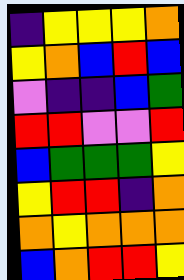[["indigo", "yellow", "yellow", "yellow", "orange"], ["yellow", "orange", "blue", "red", "blue"], ["violet", "indigo", "indigo", "blue", "green"], ["red", "red", "violet", "violet", "red"], ["blue", "green", "green", "green", "yellow"], ["yellow", "red", "red", "indigo", "orange"], ["orange", "yellow", "orange", "orange", "orange"], ["blue", "orange", "red", "red", "yellow"]]